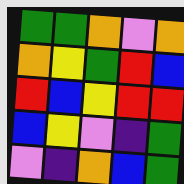[["green", "green", "orange", "violet", "orange"], ["orange", "yellow", "green", "red", "blue"], ["red", "blue", "yellow", "red", "red"], ["blue", "yellow", "violet", "indigo", "green"], ["violet", "indigo", "orange", "blue", "green"]]